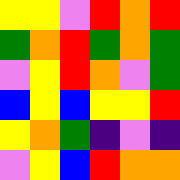[["yellow", "yellow", "violet", "red", "orange", "red"], ["green", "orange", "red", "green", "orange", "green"], ["violet", "yellow", "red", "orange", "violet", "green"], ["blue", "yellow", "blue", "yellow", "yellow", "red"], ["yellow", "orange", "green", "indigo", "violet", "indigo"], ["violet", "yellow", "blue", "red", "orange", "orange"]]